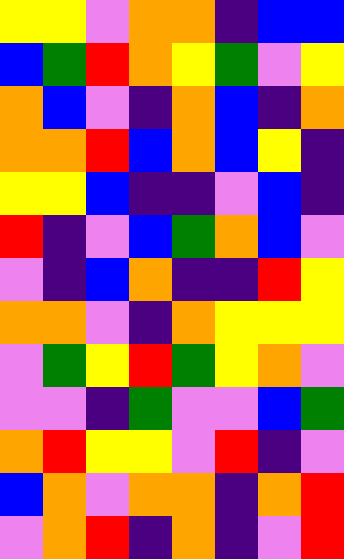[["yellow", "yellow", "violet", "orange", "orange", "indigo", "blue", "blue"], ["blue", "green", "red", "orange", "yellow", "green", "violet", "yellow"], ["orange", "blue", "violet", "indigo", "orange", "blue", "indigo", "orange"], ["orange", "orange", "red", "blue", "orange", "blue", "yellow", "indigo"], ["yellow", "yellow", "blue", "indigo", "indigo", "violet", "blue", "indigo"], ["red", "indigo", "violet", "blue", "green", "orange", "blue", "violet"], ["violet", "indigo", "blue", "orange", "indigo", "indigo", "red", "yellow"], ["orange", "orange", "violet", "indigo", "orange", "yellow", "yellow", "yellow"], ["violet", "green", "yellow", "red", "green", "yellow", "orange", "violet"], ["violet", "violet", "indigo", "green", "violet", "violet", "blue", "green"], ["orange", "red", "yellow", "yellow", "violet", "red", "indigo", "violet"], ["blue", "orange", "violet", "orange", "orange", "indigo", "orange", "red"], ["violet", "orange", "red", "indigo", "orange", "indigo", "violet", "red"]]